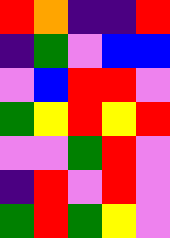[["red", "orange", "indigo", "indigo", "red"], ["indigo", "green", "violet", "blue", "blue"], ["violet", "blue", "red", "red", "violet"], ["green", "yellow", "red", "yellow", "red"], ["violet", "violet", "green", "red", "violet"], ["indigo", "red", "violet", "red", "violet"], ["green", "red", "green", "yellow", "violet"]]